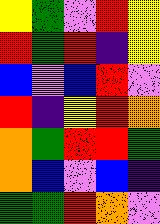[["yellow", "green", "violet", "red", "yellow"], ["red", "green", "red", "indigo", "yellow"], ["blue", "violet", "blue", "red", "violet"], ["red", "indigo", "yellow", "red", "orange"], ["orange", "green", "red", "red", "green"], ["orange", "blue", "violet", "blue", "indigo"], ["green", "green", "red", "orange", "violet"]]